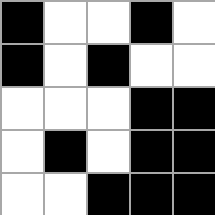[["black", "white", "white", "black", "white"], ["black", "white", "black", "white", "white"], ["white", "white", "white", "black", "black"], ["white", "black", "white", "black", "black"], ["white", "white", "black", "black", "black"]]